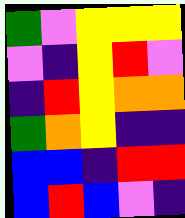[["green", "violet", "yellow", "yellow", "yellow"], ["violet", "indigo", "yellow", "red", "violet"], ["indigo", "red", "yellow", "orange", "orange"], ["green", "orange", "yellow", "indigo", "indigo"], ["blue", "blue", "indigo", "red", "red"], ["blue", "red", "blue", "violet", "indigo"]]